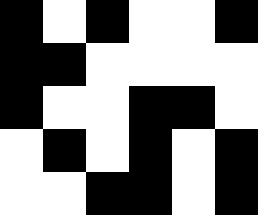[["black", "white", "black", "white", "white", "black"], ["black", "black", "white", "white", "white", "white"], ["black", "white", "white", "black", "black", "white"], ["white", "black", "white", "black", "white", "black"], ["white", "white", "black", "black", "white", "black"]]